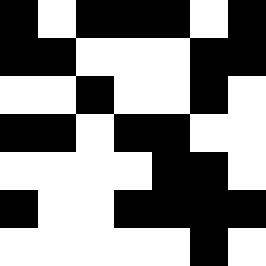[["black", "white", "black", "black", "black", "white", "black"], ["black", "black", "white", "white", "white", "black", "black"], ["white", "white", "black", "white", "white", "black", "white"], ["black", "black", "white", "black", "black", "white", "white"], ["white", "white", "white", "white", "black", "black", "white"], ["black", "white", "white", "black", "black", "black", "black"], ["white", "white", "white", "white", "white", "black", "white"]]